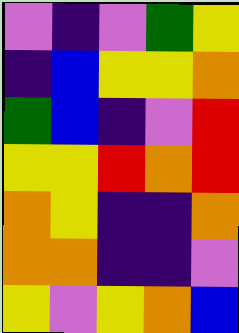[["violet", "indigo", "violet", "green", "yellow"], ["indigo", "blue", "yellow", "yellow", "orange"], ["green", "blue", "indigo", "violet", "red"], ["yellow", "yellow", "red", "orange", "red"], ["orange", "yellow", "indigo", "indigo", "orange"], ["orange", "orange", "indigo", "indigo", "violet"], ["yellow", "violet", "yellow", "orange", "blue"]]